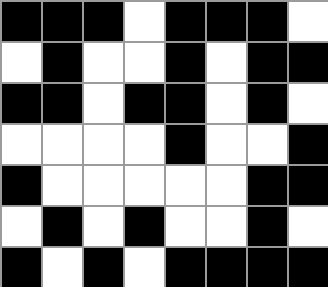[["black", "black", "black", "white", "black", "black", "black", "white"], ["white", "black", "white", "white", "black", "white", "black", "black"], ["black", "black", "white", "black", "black", "white", "black", "white"], ["white", "white", "white", "white", "black", "white", "white", "black"], ["black", "white", "white", "white", "white", "white", "black", "black"], ["white", "black", "white", "black", "white", "white", "black", "white"], ["black", "white", "black", "white", "black", "black", "black", "black"]]